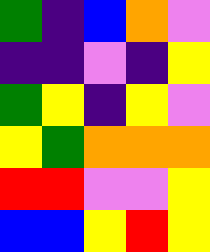[["green", "indigo", "blue", "orange", "violet"], ["indigo", "indigo", "violet", "indigo", "yellow"], ["green", "yellow", "indigo", "yellow", "violet"], ["yellow", "green", "orange", "orange", "orange"], ["red", "red", "violet", "violet", "yellow"], ["blue", "blue", "yellow", "red", "yellow"]]